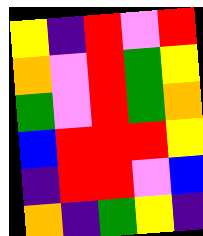[["yellow", "indigo", "red", "violet", "red"], ["orange", "violet", "red", "green", "yellow"], ["green", "violet", "red", "green", "orange"], ["blue", "red", "red", "red", "yellow"], ["indigo", "red", "red", "violet", "blue"], ["orange", "indigo", "green", "yellow", "indigo"]]